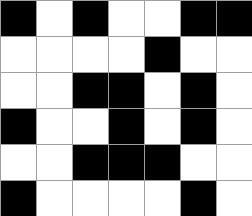[["black", "white", "black", "white", "white", "black", "black"], ["white", "white", "white", "white", "black", "white", "white"], ["white", "white", "black", "black", "white", "black", "white"], ["black", "white", "white", "black", "white", "black", "white"], ["white", "white", "black", "black", "black", "white", "white"], ["black", "white", "white", "white", "white", "black", "white"]]